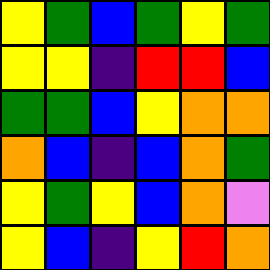[["yellow", "green", "blue", "green", "yellow", "green"], ["yellow", "yellow", "indigo", "red", "red", "blue"], ["green", "green", "blue", "yellow", "orange", "orange"], ["orange", "blue", "indigo", "blue", "orange", "green"], ["yellow", "green", "yellow", "blue", "orange", "violet"], ["yellow", "blue", "indigo", "yellow", "red", "orange"]]